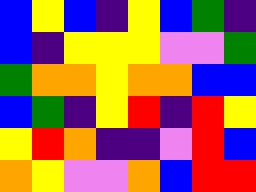[["blue", "yellow", "blue", "indigo", "yellow", "blue", "green", "indigo"], ["blue", "indigo", "yellow", "yellow", "yellow", "violet", "violet", "green"], ["green", "orange", "orange", "yellow", "orange", "orange", "blue", "blue"], ["blue", "green", "indigo", "yellow", "red", "indigo", "red", "yellow"], ["yellow", "red", "orange", "indigo", "indigo", "violet", "red", "blue"], ["orange", "yellow", "violet", "violet", "orange", "blue", "red", "red"]]